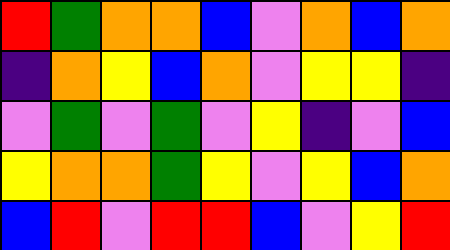[["red", "green", "orange", "orange", "blue", "violet", "orange", "blue", "orange"], ["indigo", "orange", "yellow", "blue", "orange", "violet", "yellow", "yellow", "indigo"], ["violet", "green", "violet", "green", "violet", "yellow", "indigo", "violet", "blue"], ["yellow", "orange", "orange", "green", "yellow", "violet", "yellow", "blue", "orange"], ["blue", "red", "violet", "red", "red", "blue", "violet", "yellow", "red"]]